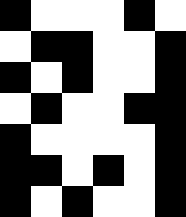[["black", "white", "white", "white", "black", "white"], ["white", "black", "black", "white", "white", "black"], ["black", "white", "black", "white", "white", "black"], ["white", "black", "white", "white", "black", "black"], ["black", "white", "white", "white", "white", "black"], ["black", "black", "white", "black", "white", "black"], ["black", "white", "black", "white", "white", "black"]]